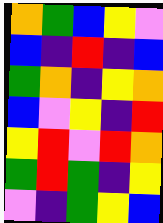[["orange", "green", "blue", "yellow", "violet"], ["blue", "indigo", "red", "indigo", "blue"], ["green", "orange", "indigo", "yellow", "orange"], ["blue", "violet", "yellow", "indigo", "red"], ["yellow", "red", "violet", "red", "orange"], ["green", "red", "green", "indigo", "yellow"], ["violet", "indigo", "green", "yellow", "blue"]]